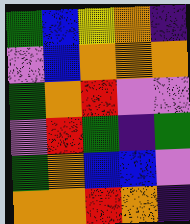[["green", "blue", "yellow", "orange", "indigo"], ["violet", "blue", "orange", "orange", "orange"], ["green", "orange", "red", "violet", "violet"], ["violet", "red", "green", "indigo", "green"], ["green", "orange", "blue", "blue", "violet"], ["orange", "orange", "red", "orange", "indigo"]]